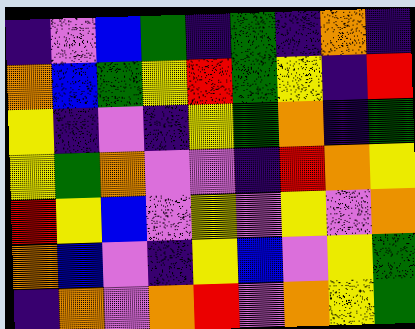[["indigo", "violet", "blue", "green", "indigo", "green", "indigo", "orange", "indigo"], ["orange", "blue", "green", "yellow", "red", "green", "yellow", "indigo", "red"], ["yellow", "indigo", "violet", "indigo", "yellow", "green", "orange", "indigo", "green"], ["yellow", "green", "orange", "violet", "violet", "indigo", "red", "orange", "yellow"], ["red", "yellow", "blue", "violet", "yellow", "violet", "yellow", "violet", "orange"], ["orange", "blue", "violet", "indigo", "yellow", "blue", "violet", "yellow", "green"], ["indigo", "orange", "violet", "orange", "red", "violet", "orange", "yellow", "green"]]